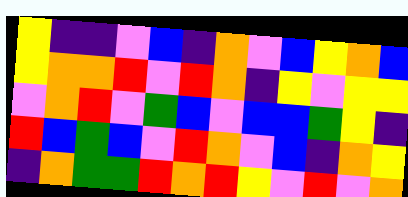[["yellow", "indigo", "indigo", "violet", "blue", "indigo", "orange", "violet", "blue", "yellow", "orange", "blue"], ["yellow", "orange", "orange", "red", "violet", "red", "orange", "indigo", "yellow", "violet", "yellow", "yellow"], ["violet", "orange", "red", "violet", "green", "blue", "violet", "blue", "blue", "green", "yellow", "indigo"], ["red", "blue", "green", "blue", "violet", "red", "orange", "violet", "blue", "indigo", "orange", "yellow"], ["indigo", "orange", "green", "green", "red", "orange", "red", "yellow", "violet", "red", "violet", "orange"]]